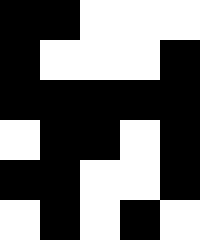[["black", "black", "white", "white", "white"], ["black", "white", "white", "white", "black"], ["black", "black", "black", "black", "black"], ["white", "black", "black", "white", "black"], ["black", "black", "white", "white", "black"], ["white", "black", "white", "black", "white"]]